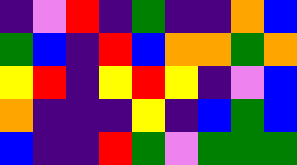[["indigo", "violet", "red", "indigo", "green", "indigo", "indigo", "orange", "blue"], ["green", "blue", "indigo", "red", "blue", "orange", "orange", "green", "orange"], ["yellow", "red", "indigo", "yellow", "red", "yellow", "indigo", "violet", "blue"], ["orange", "indigo", "indigo", "indigo", "yellow", "indigo", "blue", "green", "blue"], ["blue", "indigo", "indigo", "red", "green", "violet", "green", "green", "green"]]